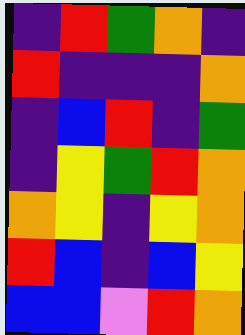[["indigo", "red", "green", "orange", "indigo"], ["red", "indigo", "indigo", "indigo", "orange"], ["indigo", "blue", "red", "indigo", "green"], ["indigo", "yellow", "green", "red", "orange"], ["orange", "yellow", "indigo", "yellow", "orange"], ["red", "blue", "indigo", "blue", "yellow"], ["blue", "blue", "violet", "red", "orange"]]